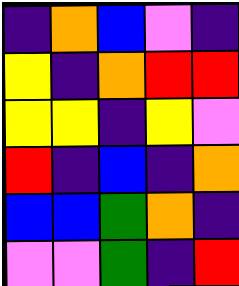[["indigo", "orange", "blue", "violet", "indigo"], ["yellow", "indigo", "orange", "red", "red"], ["yellow", "yellow", "indigo", "yellow", "violet"], ["red", "indigo", "blue", "indigo", "orange"], ["blue", "blue", "green", "orange", "indigo"], ["violet", "violet", "green", "indigo", "red"]]